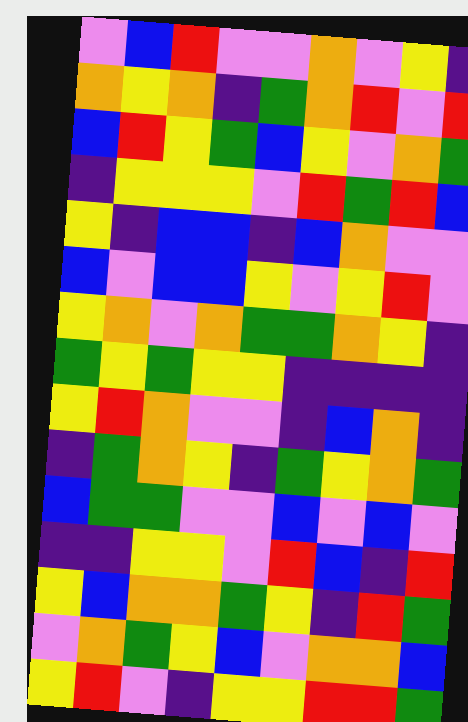[["violet", "blue", "red", "violet", "violet", "orange", "violet", "yellow", "indigo"], ["orange", "yellow", "orange", "indigo", "green", "orange", "red", "violet", "red"], ["blue", "red", "yellow", "green", "blue", "yellow", "violet", "orange", "green"], ["indigo", "yellow", "yellow", "yellow", "violet", "red", "green", "red", "blue"], ["yellow", "indigo", "blue", "blue", "indigo", "blue", "orange", "violet", "violet"], ["blue", "violet", "blue", "blue", "yellow", "violet", "yellow", "red", "violet"], ["yellow", "orange", "violet", "orange", "green", "green", "orange", "yellow", "indigo"], ["green", "yellow", "green", "yellow", "yellow", "indigo", "indigo", "indigo", "indigo"], ["yellow", "red", "orange", "violet", "violet", "indigo", "blue", "orange", "indigo"], ["indigo", "green", "orange", "yellow", "indigo", "green", "yellow", "orange", "green"], ["blue", "green", "green", "violet", "violet", "blue", "violet", "blue", "violet"], ["indigo", "indigo", "yellow", "yellow", "violet", "red", "blue", "indigo", "red"], ["yellow", "blue", "orange", "orange", "green", "yellow", "indigo", "red", "green"], ["violet", "orange", "green", "yellow", "blue", "violet", "orange", "orange", "blue"], ["yellow", "red", "violet", "indigo", "yellow", "yellow", "red", "red", "green"]]